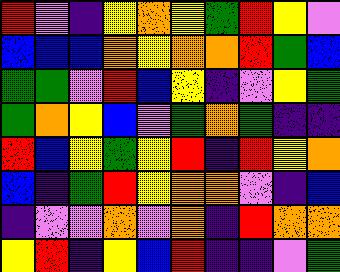[["red", "violet", "indigo", "yellow", "orange", "yellow", "green", "red", "yellow", "violet"], ["blue", "blue", "blue", "orange", "yellow", "orange", "orange", "red", "green", "blue"], ["green", "green", "violet", "red", "blue", "yellow", "indigo", "violet", "yellow", "green"], ["green", "orange", "yellow", "blue", "violet", "green", "orange", "green", "indigo", "indigo"], ["red", "blue", "yellow", "green", "yellow", "red", "indigo", "red", "yellow", "orange"], ["blue", "indigo", "green", "red", "yellow", "orange", "orange", "violet", "indigo", "blue"], ["indigo", "violet", "violet", "orange", "violet", "orange", "indigo", "red", "orange", "orange"], ["yellow", "red", "indigo", "yellow", "blue", "red", "indigo", "indigo", "violet", "green"]]